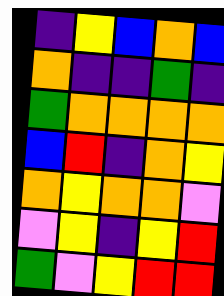[["indigo", "yellow", "blue", "orange", "blue"], ["orange", "indigo", "indigo", "green", "indigo"], ["green", "orange", "orange", "orange", "orange"], ["blue", "red", "indigo", "orange", "yellow"], ["orange", "yellow", "orange", "orange", "violet"], ["violet", "yellow", "indigo", "yellow", "red"], ["green", "violet", "yellow", "red", "red"]]